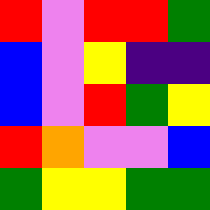[["red", "violet", "red", "red", "green"], ["blue", "violet", "yellow", "indigo", "indigo"], ["blue", "violet", "red", "green", "yellow"], ["red", "orange", "violet", "violet", "blue"], ["green", "yellow", "yellow", "green", "green"]]